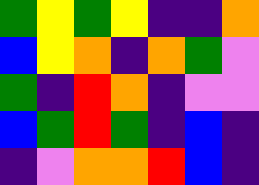[["green", "yellow", "green", "yellow", "indigo", "indigo", "orange"], ["blue", "yellow", "orange", "indigo", "orange", "green", "violet"], ["green", "indigo", "red", "orange", "indigo", "violet", "violet"], ["blue", "green", "red", "green", "indigo", "blue", "indigo"], ["indigo", "violet", "orange", "orange", "red", "blue", "indigo"]]